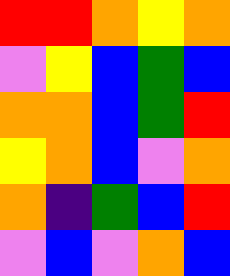[["red", "red", "orange", "yellow", "orange"], ["violet", "yellow", "blue", "green", "blue"], ["orange", "orange", "blue", "green", "red"], ["yellow", "orange", "blue", "violet", "orange"], ["orange", "indigo", "green", "blue", "red"], ["violet", "blue", "violet", "orange", "blue"]]